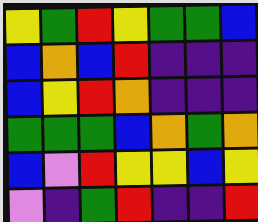[["yellow", "green", "red", "yellow", "green", "green", "blue"], ["blue", "orange", "blue", "red", "indigo", "indigo", "indigo"], ["blue", "yellow", "red", "orange", "indigo", "indigo", "indigo"], ["green", "green", "green", "blue", "orange", "green", "orange"], ["blue", "violet", "red", "yellow", "yellow", "blue", "yellow"], ["violet", "indigo", "green", "red", "indigo", "indigo", "red"]]